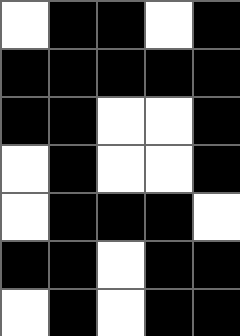[["white", "black", "black", "white", "black"], ["black", "black", "black", "black", "black"], ["black", "black", "white", "white", "black"], ["white", "black", "white", "white", "black"], ["white", "black", "black", "black", "white"], ["black", "black", "white", "black", "black"], ["white", "black", "white", "black", "black"]]